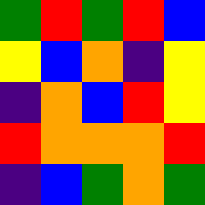[["green", "red", "green", "red", "blue"], ["yellow", "blue", "orange", "indigo", "yellow"], ["indigo", "orange", "blue", "red", "yellow"], ["red", "orange", "orange", "orange", "red"], ["indigo", "blue", "green", "orange", "green"]]